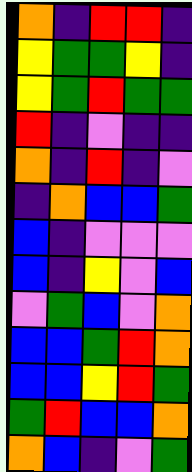[["orange", "indigo", "red", "red", "indigo"], ["yellow", "green", "green", "yellow", "indigo"], ["yellow", "green", "red", "green", "green"], ["red", "indigo", "violet", "indigo", "indigo"], ["orange", "indigo", "red", "indigo", "violet"], ["indigo", "orange", "blue", "blue", "green"], ["blue", "indigo", "violet", "violet", "violet"], ["blue", "indigo", "yellow", "violet", "blue"], ["violet", "green", "blue", "violet", "orange"], ["blue", "blue", "green", "red", "orange"], ["blue", "blue", "yellow", "red", "green"], ["green", "red", "blue", "blue", "orange"], ["orange", "blue", "indigo", "violet", "green"]]